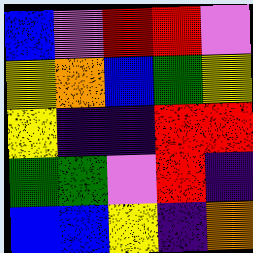[["blue", "violet", "red", "red", "violet"], ["yellow", "orange", "blue", "green", "yellow"], ["yellow", "indigo", "indigo", "red", "red"], ["green", "green", "violet", "red", "indigo"], ["blue", "blue", "yellow", "indigo", "orange"]]